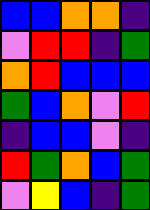[["blue", "blue", "orange", "orange", "indigo"], ["violet", "red", "red", "indigo", "green"], ["orange", "red", "blue", "blue", "blue"], ["green", "blue", "orange", "violet", "red"], ["indigo", "blue", "blue", "violet", "indigo"], ["red", "green", "orange", "blue", "green"], ["violet", "yellow", "blue", "indigo", "green"]]